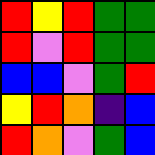[["red", "yellow", "red", "green", "green"], ["red", "violet", "red", "green", "green"], ["blue", "blue", "violet", "green", "red"], ["yellow", "red", "orange", "indigo", "blue"], ["red", "orange", "violet", "green", "blue"]]